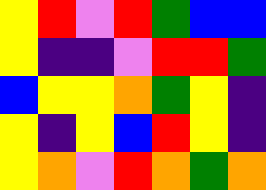[["yellow", "red", "violet", "red", "green", "blue", "blue"], ["yellow", "indigo", "indigo", "violet", "red", "red", "green"], ["blue", "yellow", "yellow", "orange", "green", "yellow", "indigo"], ["yellow", "indigo", "yellow", "blue", "red", "yellow", "indigo"], ["yellow", "orange", "violet", "red", "orange", "green", "orange"]]